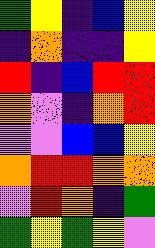[["green", "yellow", "indigo", "blue", "yellow"], ["indigo", "orange", "indigo", "indigo", "yellow"], ["red", "indigo", "blue", "red", "red"], ["orange", "violet", "indigo", "orange", "red"], ["violet", "violet", "blue", "blue", "yellow"], ["orange", "red", "red", "orange", "orange"], ["violet", "red", "orange", "indigo", "green"], ["green", "yellow", "green", "yellow", "violet"]]